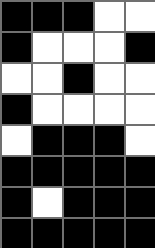[["black", "black", "black", "white", "white"], ["black", "white", "white", "white", "black"], ["white", "white", "black", "white", "white"], ["black", "white", "white", "white", "white"], ["white", "black", "black", "black", "white"], ["black", "black", "black", "black", "black"], ["black", "white", "black", "black", "black"], ["black", "black", "black", "black", "black"]]